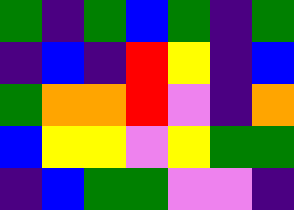[["green", "indigo", "green", "blue", "green", "indigo", "green"], ["indigo", "blue", "indigo", "red", "yellow", "indigo", "blue"], ["green", "orange", "orange", "red", "violet", "indigo", "orange"], ["blue", "yellow", "yellow", "violet", "yellow", "green", "green"], ["indigo", "blue", "green", "green", "violet", "violet", "indigo"]]